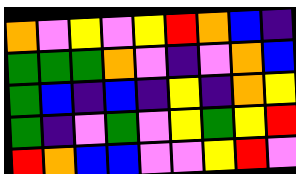[["orange", "violet", "yellow", "violet", "yellow", "red", "orange", "blue", "indigo"], ["green", "green", "green", "orange", "violet", "indigo", "violet", "orange", "blue"], ["green", "blue", "indigo", "blue", "indigo", "yellow", "indigo", "orange", "yellow"], ["green", "indigo", "violet", "green", "violet", "yellow", "green", "yellow", "red"], ["red", "orange", "blue", "blue", "violet", "violet", "yellow", "red", "violet"]]